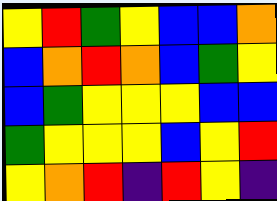[["yellow", "red", "green", "yellow", "blue", "blue", "orange"], ["blue", "orange", "red", "orange", "blue", "green", "yellow"], ["blue", "green", "yellow", "yellow", "yellow", "blue", "blue"], ["green", "yellow", "yellow", "yellow", "blue", "yellow", "red"], ["yellow", "orange", "red", "indigo", "red", "yellow", "indigo"]]